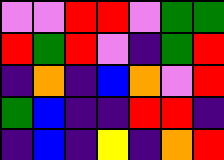[["violet", "violet", "red", "red", "violet", "green", "green"], ["red", "green", "red", "violet", "indigo", "green", "red"], ["indigo", "orange", "indigo", "blue", "orange", "violet", "red"], ["green", "blue", "indigo", "indigo", "red", "red", "indigo"], ["indigo", "blue", "indigo", "yellow", "indigo", "orange", "red"]]